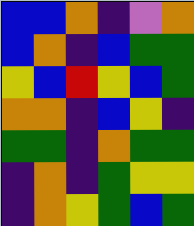[["blue", "blue", "orange", "indigo", "violet", "orange"], ["blue", "orange", "indigo", "blue", "green", "green"], ["yellow", "blue", "red", "yellow", "blue", "green"], ["orange", "orange", "indigo", "blue", "yellow", "indigo"], ["green", "green", "indigo", "orange", "green", "green"], ["indigo", "orange", "indigo", "green", "yellow", "yellow"], ["indigo", "orange", "yellow", "green", "blue", "green"]]